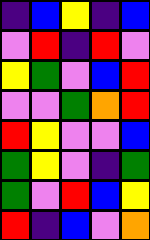[["indigo", "blue", "yellow", "indigo", "blue"], ["violet", "red", "indigo", "red", "violet"], ["yellow", "green", "violet", "blue", "red"], ["violet", "violet", "green", "orange", "red"], ["red", "yellow", "violet", "violet", "blue"], ["green", "yellow", "violet", "indigo", "green"], ["green", "violet", "red", "blue", "yellow"], ["red", "indigo", "blue", "violet", "orange"]]